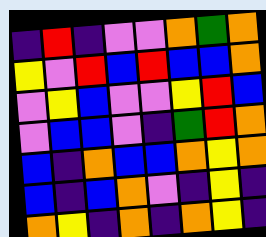[["indigo", "red", "indigo", "violet", "violet", "orange", "green", "orange"], ["yellow", "violet", "red", "blue", "red", "blue", "blue", "orange"], ["violet", "yellow", "blue", "violet", "violet", "yellow", "red", "blue"], ["violet", "blue", "blue", "violet", "indigo", "green", "red", "orange"], ["blue", "indigo", "orange", "blue", "blue", "orange", "yellow", "orange"], ["blue", "indigo", "blue", "orange", "violet", "indigo", "yellow", "indigo"], ["orange", "yellow", "indigo", "orange", "indigo", "orange", "yellow", "indigo"]]